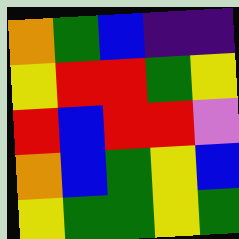[["orange", "green", "blue", "indigo", "indigo"], ["yellow", "red", "red", "green", "yellow"], ["red", "blue", "red", "red", "violet"], ["orange", "blue", "green", "yellow", "blue"], ["yellow", "green", "green", "yellow", "green"]]